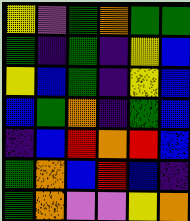[["yellow", "violet", "green", "orange", "green", "green"], ["green", "indigo", "green", "indigo", "yellow", "blue"], ["yellow", "blue", "green", "indigo", "yellow", "blue"], ["blue", "green", "orange", "indigo", "green", "blue"], ["indigo", "blue", "red", "orange", "red", "blue"], ["green", "orange", "blue", "red", "blue", "indigo"], ["green", "orange", "violet", "violet", "yellow", "orange"]]